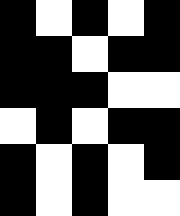[["black", "white", "black", "white", "black"], ["black", "black", "white", "black", "black"], ["black", "black", "black", "white", "white"], ["white", "black", "white", "black", "black"], ["black", "white", "black", "white", "black"], ["black", "white", "black", "white", "white"]]